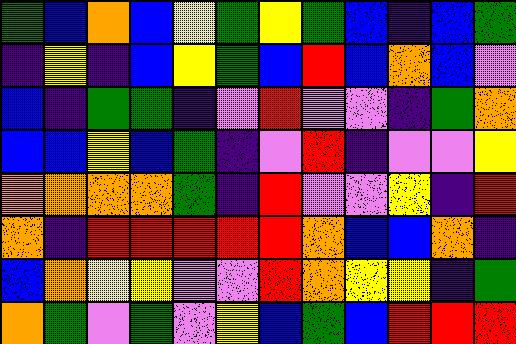[["green", "blue", "orange", "blue", "yellow", "green", "yellow", "green", "blue", "indigo", "blue", "green"], ["indigo", "yellow", "indigo", "blue", "yellow", "green", "blue", "red", "blue", "orange", "blue", "violet"], ["blue", "indigo", "green", "green", "indigo", "violet", "red", "violet", "violet", "indigo", "green", "orange"], ["blue", "blue", "yellow", "blue", "green", "indigo", "violet", "red", "indigo", "violet", "violet", "yellow"], ["orange", "orange", "orange", "orange", "green", "indigo", "red", "violet", "violet", "yellow", "indigo", "red"], ["orange", "indigo", "red", "red", "red", "red", "red", "orange", "blue", "blue", "orange", "indigo"], ["blue", "orange", "yellow", "yellow", "violet", "violet", "red", "orange", "yellow", "yellow", "indigo", "green"], ["orange", "green", "violet", "green", "violet", "yellow", "blue", "green", "blue", "red", "red", "red"]]